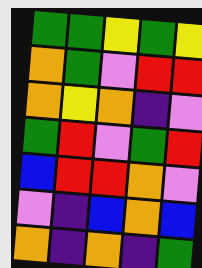[["green", "green", "yellow", "green", "yellow"], ["orange", "green", "violet", "red", "red"], ["orange", "yellow", "orange", "indigo", "violet"], ["green", "red", "violet", "green", "red"], ["blue", "red", "red", "orange", "violet"], ["violet", "indigo", "blue", "orange", "blue"], ["orange", "indigo", "orange", "indigo", "green"]]